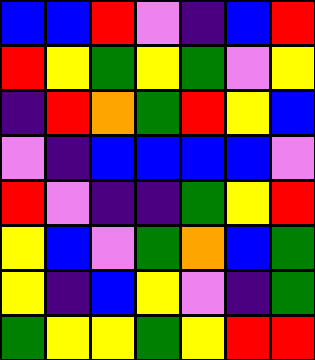[["blue", "blue", "red", "violet", "indigo", "blue", "red"], ["red", "yellow", "green", "yellow", "green", "violet", "yellow"], ["indigo", "red", "orange", "green", "red", "yellow", "blue"], ["violet", "indigo", "blue", "blue", "blue", "blue", "violet"], ["red", "violet", "indigo", "indigo", "green", "yellow", "red"], ["yellow", "blue", "violet", "green", "orange", "blue", "green"], ["yellow", "indigo", "blue", "yellow", "violet", "indigo", "green"], ["green", "yellow", "yellow", "green", "yellow", "red", "red"]]